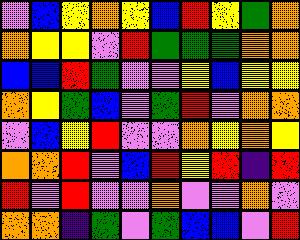[["violet", "blue", "yellow", "orange", "yellow", "blue", "red", "yellow", "green", "orange"], ["orange", "yellow", "yellow", "violet", "red", "green", "green", "green", "orange", "orange"], ["blue", "blue", "red", "green", "violet", "violet", "yellow", "blue", "yellow", "yellow"], ["orange", "yellow", "green", "blue", "violet", "green", "red", "violet", "orange", "orange"], ["violet", "blue", "yellow", "red", "violet", "violet", "orange", "yellow", "orange", "yellow"], ["orange", "orange", "red", "violet", "blue", "red", "yellow", "red", "indigo", "red"], ["red", "violet", "red", "violet", "violet", "orange", "violet", "violet", "orange", "violet"], ["orange", "orange", "indigo", "green", "violet", "green", "blue", "blue", "violet", "red"]]